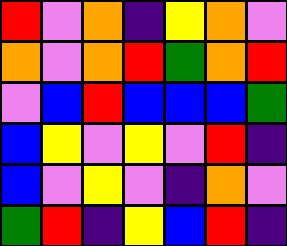[["red", "violet", "orange", "indigo", "yellow", "orange", "violet"], ["orange", "violet", "orange", "red", "green", "orange", "red"], ["violet", "blue", "red", "blue", "blue", "blue", "green"], ["blue", "yellow", "violet", "yellow", "violet", "red", "indigo"], ["blue", "violet", "yellow", "violet", "indigo", "orange", "violet"], ["green", "red", "indigo", "yellow", "blue", "red", "indigo"]]